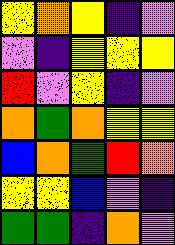[["yellow", "orange", "yellow", "indigo", "violet"], ["violet", "indigo", "yellow", "yellow", "yellow"], ["red", "violet", "yellow", "indigo", "violet"], ["orange", "green", "orange", "yellow", "yellow"], ["blue", "orange", "green", "red", "orange"], ["yellow", "yellow", "blue", "violet", "indigo"], ["green", "green", "indigo", "orange", "violet"]]